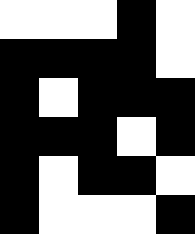[["white", "white", "white", "black", "white"], ["black", "black", "black", "black", "white"], ["black", "white", "black", "black", "black"], ["black", "black", "black", "white", "black"], ["black", "white", "black", "black", "white"], ["black", "white", "white", "white", "black"]]